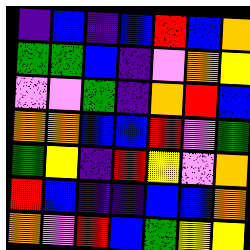[["indigo", "blue", "indigo", "blue", "red", "blue", "orange"], ["green", "green", "blue", "indigo", "violet", "orange", "yellow"], ["violet", "violet", "green", "indigo", "orange", "red", "blue"], ["orange", "orange", "blue", "blue", "red", "violet", "green"], ["green", "yellow", "indigo", "red", "yellow", "violet", "orange"], ["red", "blue", "indigo", "indigo", "blue", "blue", "orange"], ["orange", "violet", "red", "blue", "green", "yellow", "yellow"]]